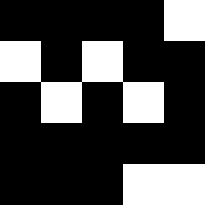[["black", "black", "black", "black", "white"], ["white", "black", "white", "black", "black"], ["black", "white", "black", "white", "black"], ["black", "black", "black", "black", "black"], ["black", "black", "black", "white", "white"]]